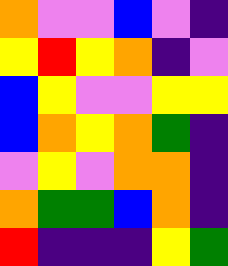[["orange", "violet", "violet", "blue", "violet", "indigo"], ["yellow", "red", "yellow", "orange", "indigo", "violet"], ["blue", "yellow", "violet", "violet", "yellow", "yellow"], ["blue", "orange", "yellow", "orange", "green", "indigo"], ["violet", "yellow", "violet", "orange", "orange", "indigo"], ["orange", "green", "green", "blue", "orange", "indigo"], ["red", "indigo", "indigo", "indigo", "yellow", "green"]]